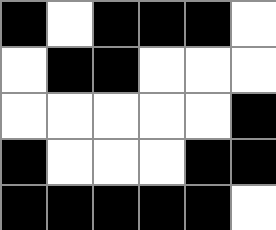[["black", "white", "black", "black", "black", "white"], ["white", "black", "black", "white", "white", "white"], ["white", "white", "white", "white", "white", "black"], ["black", "white", "white", "white", "black", "black"], ["black", "black", "black", "black", "black", "white"]]